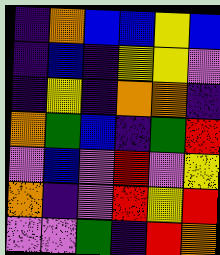[["indigo", "orange", "blue", "blue", "yellow", "blue"], ["indigo", "blue", "indigo", "yellow", "yellow", "violet"], ["indigo", "yellow", "indigo", "orange", "orange", "indigo"], ["orange", "green", "blue", "indigo", "green", "red"], ["violet", "blue", "violet", "red", "violet", "yellow"], ["orange", "indigo", "violet", "red", "yellow", "red"], ["violet", "violet", "green", "indigo", "red", "orange"]]